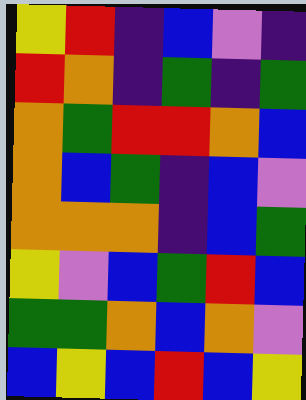[["yellow", "red", "indigo", "blue", "violet", "indigo"], ["red", "orange", "indigo", "green", "indigo", "green"], ["orange", "green", "red", "red", "orange", "blue"], ["orange", "blue", "green", "indigo", "blue", "violet"], ["orange", "orange", "orange", "indigo", "blue", "green"], ["yellow", "violet", "blue", "green", "red", "blue"], ["green", "green", "orange", "blue", "orange", "violet"], ["blue", "yellow", "blue", "red", "blue", "yellow"]]